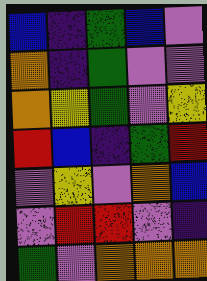[["blue", "indigo", "green", "blue", "violet"], ["orange", "indigo", "green", "violet", "violet"], ["orange", "yellow", "green", "violet", "yellow"], ["red", "blue", "indigo", "green", "red"], ["violet", "yellow", "violet", "orange", "blue"], ["violet", "red", "red", "violet", "indigo"], ["green", "violet", "orange", "orange", "orange"]]